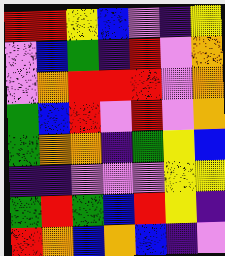[["red", "red", "yellow", "blue", "violet", "indigo", "yellow"], ["violet", "blue", "green", "indigo", "red", "violet", "orange"], ["violet", "orange", "red", "red", "red", "violet", "orange"], ["green", "blue", "red", "violet", "red", "violet", "orange"], ["green", "orange", "orange", "indigo", "green", "yellow", "blue"], ["indigo", "indigo", "violet", "violet", "violet", "yellow", "yellow"], ["green", "red", "green", "blue", "red", "yellow", "indigo"], ["red", "orange", "blue", "orange", "blue", "indigo", "violet"]]